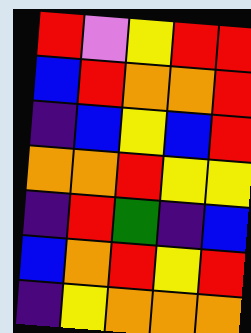[["red", "violet", "yellow", "red", "red"], ["blue", "red", "orange", "orange", "red"], ["indigo", "blue", "yellow", "blue", "red"], ["orange", "orange", "red", "yellow", "yellow"], ["indigo", "red", "green", "indigo", "blue"], ["blue", "orange", "red", "yellow", "red"], ["indigo", "yellow", "orange", "orange", "orange"]]